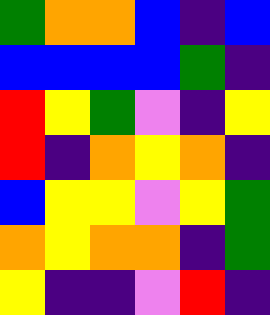[["green", "orange", "orange", "blue", "indigo", "blue"], ["blue", "blue", "blue", "blue", "green", "indigo"], ["red", "yellow", "green", "violet", "indigo", "yellow"], ["red", "indigo", "orange", "yellow", "orange", "indigo"], ["blue", "yellow", "yellow", "violet", "yellow", "green"], ["orange", "yellow", "orange", "orange", "indigo", "green"], ["yellow", "indigo", "indigo", "violet", "red", "indigo"]]